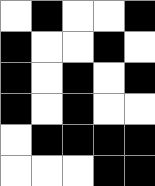[["white", "black", "white", "white", "black"], ["black", "white", "white", "black", "white"], ["black", "white", "black", "white", "black"], ["black", "white", "black", "white", "white"], ["white", "black", "black", "black", "black"], ["white", "white", "white", "black", "black"]]